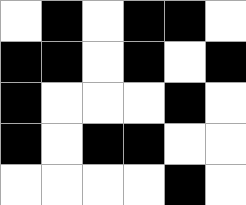[["white", "black", "white", "black", "black", "white"], ["black", "black", "white", "black", "white", "black"], ["black", "white", "white", "white", "black", "white"], ["black", "white", "black", "black", "white", "white"], ["white", "white", "white", "white", "black", "white"]]